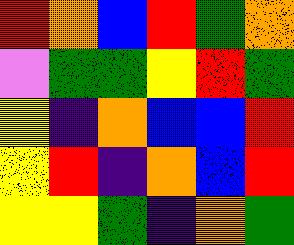[["red", "orange", "blue", "red", "green", "orange"], ["violet", "green", "green", "yellow", "red", "green"], ["yellow", "indigo", "orange", "blue", "blue", "red"], ["yellow", "red", "indigo", "orange", "blue", "red"], ["yellow", "yellow", "green", "indigo", "orange", "green"]]